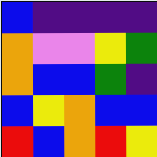[["blue", "indigo", "indigo", "indigo", "indigo"], ["orange", "violet", "violet", "yellow", "green"], ["orange", "blue", "blue", "green", "indigo"], ["blue", "yellow", "orange", "blue", "blue"], ["red", "blue", "orange", "red", "yellow"]]